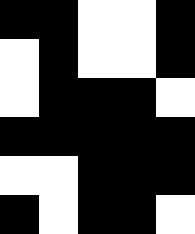[["black", "black", "white", "white", "black"], ["white", "black", "white", "white", "black"], ["white", "black", "black", "black", "white"], ["black", "black", "black", "black", "black"], ["white", "white", "black", "black", "black"], ["black", "white", "black", "black", "white"]]